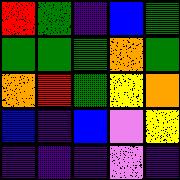[["red", "green", "indigo", "blue", "green"], ["green", "green", "green", "orange", "green"], ["orange", "red", "green", "yellow", "orange"], ["blue", "indigo", "blue", "violet", "yellow"], ["indigo", "indigo", "indigo", "violet", "indigo"]]